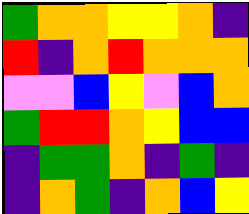[["green", "orange", "orange", "yellow", "yellow", "orange", "indigo"], ["red", "indigo", "orange", "red", "orange", "orange", "orange"], ["violet", "violet", "blue", "yellow", "violet", "blue", "orange"], ["green", "red", "red", "orange", "yellow", "blue", "blue"], ["indigo", "green", "green", "orange", "indigo", "green", "indigo"], ["indigo", "orange", "green", "indigo", "orange", "blue", "yellow"]]